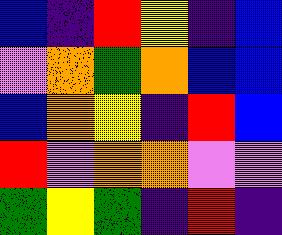[["blue", "indigo", "red", "yellow", "indigo", "blue"], ["violet", "orange", "green", "orange", "blue", "blue"], ["blue", "orange", "yellow", "indigo", "red", "blue"], ["red", "violet", "orange", "orange", "violet", "violet"], ["green", "yellow", "green", "indigo", "red", "indigo"]]